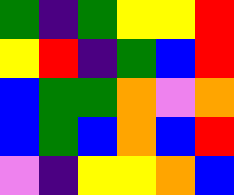[["green", "indigo", "green", "yellow", "yellow", "red"], ["yellow", "red", "indigo", "green", "blue", "red"], ["blue", "green", "green", "orange", "violet", "orange"], ["blue", "green", "blue", "orange", "blue", "red"], ["violet", "indigo", "yellow", "yellow", "orange", "blue"]]